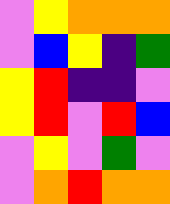[["violet", "yellow", "orange", "orange", "orange"], ["violet", "blue", "yellow", "indigo", "green"], ["yellow", "red", "indigo", "indigo", "violet"], ["yellow", "red", "violet", "red", "blue"], ["violet", "yellow", "violet", "green", "violet"], ["violet", "orange", "red", "orange", "orange"]]